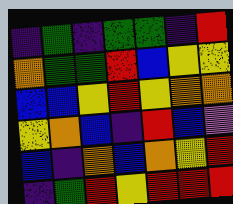[["indigo", "green", "indigo", "green", "green", "indigo", "red"], ["orange", "green", "green", "red", "blue", "yellow", "yellow"], ["blue", "blue", "yellow", "red", "yellow", "orange", "orange"], ["yellow", "orange", "blue", "indigo", "red", "blue", "violet"], ["blue", "indigo", "orange", "blue", "orange", "yellow", "red"], ["indigo", "green", "red", "yellow", "red", "red", "red"]]